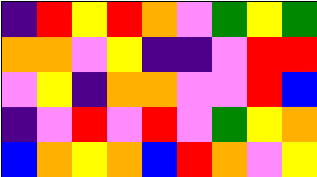[["indigo", "red", "yellow", "red", "orange", "violet", "green", "yellow", "green"], ["orange", "orange", "violet", "yellow", "indigo", "indigo", "violet", "red", "red"], ["violet", "yellow", "indigo", "orange", "orange", "violet", "violet", "red", "blue"], ["indigo", "violet", "red", "violet", "red", "violet", "green", "yellow", "orange"], ["blue", "orange", "yellow", "orange", "blue", "red", "orange", "violet", "yellow"]]